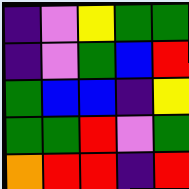[["indigo", "violet", "yellow", "green", "green"], ["indigo", "violet", "green", "blue", "red"], ["green", "blue", "blue", "indigo", "yellow"], ["green", "green", "red", "violet", "green"], ["orange", "red", "red", "indigo", "red"]]